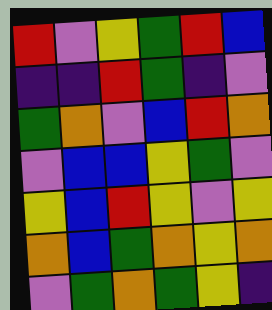[["red", "violet", "yellow", "green", "red", "blue"], ["indigo", "indigo", "red", "green", "indigo", "violet"], ["green", "orange", "violet", "blue", "red", "orange"], ["violet", "blue", "blue", "yellow", "green", "violet"], ["yellow", "blue", "red", "yellow", "violet", "yellow"], ["orange", "blue", "green", "orange", "yellow", "orange"], ["violet", "green", "orange", "green", "yellow", "indigo"]]